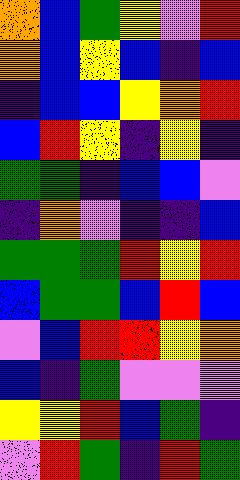[["orange", "blue", "green", "yellow", "violet", "red"], ["orange", "blue", "yellow", "blue", "indigo", "blue"], ["indigo", "blue", "blue", "yellow", "orange", "red"], ["blue", "red", "yellow", "indigo", "yellow", "indigo"], ["green", "green", "indigo", "blue", "blue", "violet"], ["indigo", "orange", "violet", "indigo", "indigo", "blue"], ["green", "green", "green", "red", "yellow", "red"], ["blue", "green", "green", "blue", "red", "blue"], ["violet", "blue", "red", "red", "yellow", "orange"], ["blue", "indigo", "green", "violet", "violet", "violet"], ["yellow", "yellow", "red", "blue", "green", "indigo"], ["violet", "red", "green", "indigo", "red", "green"]]